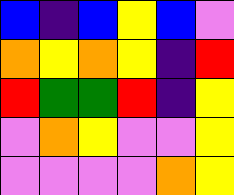[["blue", "indigo", "blue", "yellow", "blue", "violet"], ["orange", "yellow", "orange", "yellow", "indigo", "red"], ["red", "green", "green", "red", "indigo", "yellow"], ["violet", "orange", "yellow", "violet", "violet", "yellow"], ["violet", "violet", "violet", "violet", "orange", "yellow"]]